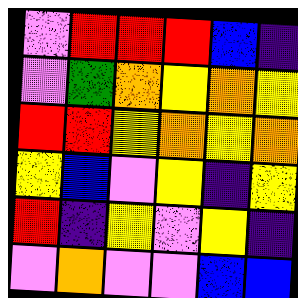[["violet", "red", "red", "red", "blue", "indigo"], ["violet", "green", "orange", "yellow", "orange", "yellow"], ["red", "red", "yellow", "orange", "yellow", "orange"], ["yellow", "blue", "violet", "yellow", "indigo", "yellow"], ["red", "indigo", "yellow", "violet", "yellow", "indigo"], ["violet", "orange", "violet", "violet", "blue", "blue"]]